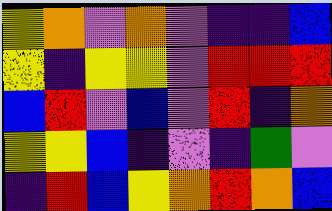[["yellow", "orange", "violet", "orange", "violet", "indigo", "indigo", "blue"], ["yellow", "indigo", "yellow", "yellow", "violet", "red", "red", "red"], ["blue", "red", "violet", "blue", "violet", "red", "indigo", "orange"], ["yellow", "yellow", "blue", "indigo", "violet", "indigo", "green", "violet"], ["indigo", "red", "blue", "yellow", "orange", "red", "orange", "blue"]]